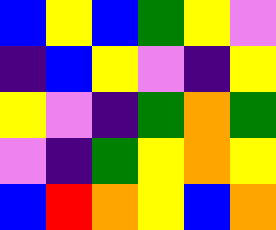[["blue", "yellow", "blue", "green", "yellow", "violet"], ["indigo", "blue", "yellow", "violet", "indigo", "yellow"], ["yellow", "violet", "indigo", "green", "orange", "green"], ["violet", "indigo", "green", "yellow", "orange", "yellow"], ["blue", "red", "orange", "yellow", "blue", "orange"]]